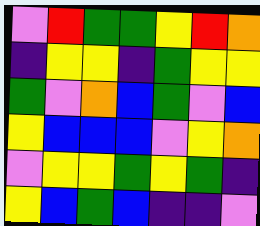[["violet", "red", "green", "green", "yellow", "red", "orange"], ["indigo", "yellow", "yellow", "indigo", "green", "yellow", "yellow"], ["green", "violet", "orange", "blue", "green", "violet", "blue"], ["yellow", "blue", "blue", "blue", "violet", "yellow", "orange"], ["violet", "yellow", "yellow", "green", "yellow", "green", "indigo"], ["yellow", "blue", "green", "blue", "indigo", "indigo", "violet"]]